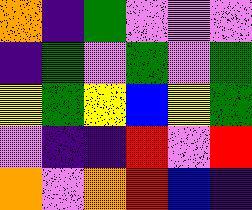[["orange", "indigo", "green", "violet", "violet", "violet"], ["indigo", "green", "violet", "green", "violet", "green"], ["yellow", "green", "yellow", "blue", "yellow", "green"], ["violet", "indigo", "indigo", "red", "violet", "red"], ["orange", "violet", "orange", "red", "blue", "indigo"]]